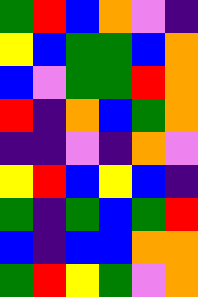[["green", "red", "blue", "orange", "violet", "indigo"], ["yellow", "blue", "green", "green", "blue", "orange"], ["blue", "violet", "green", "green", "red", "orange"], ["red", "indigo", "orange", "blue", "green", "orange"], ["indigo", "indigo", "violet", "indigo", "orange", "violet"], ["yellow", "red", "blue", "yellow", "blue", "indigo"], ["green", "indigo", "green", "blue", "green", "red"], ["blue", "indigo", "blue", "blue", "orange", "orange"], ["green", "red", "yellow", "green", "violet", "orange"]]